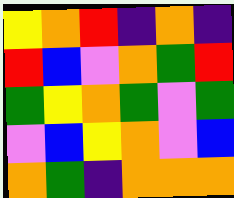[["yellow", "orange", "red", "indigo", "orange", "indigo"], ["red", "blue", "violet", "orange", "green", "red"], ["green", "yellow", "orange", "green", "violet", "green"], ["violet", "blue", "yellow", "orange", "violet", "blue"], ["orange", "green", "indigo", "orange", "orange", "orange"]]